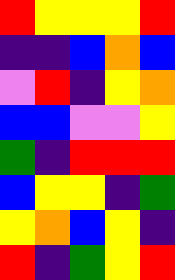[["red", "yellow", "yellow", "yellow", "red"], ["indigo", "indigo", "blue", "orange", "blue"], ["violet", "red", "indigo", "yellow", "orange"], ["blue", "blue", "violet", "violet", "yellow"], ["green", "indigo", "red", "red", "red"], ["blue", "yellow", "yellow", "indigo", "green"], ["yellow", "orange", "blue", "yellow", "indigo"], ["red", "indigo", "green", "yellow", "red"]]